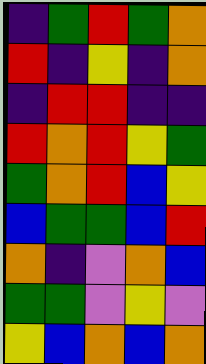[["indigo", "green", "red", "green", "orange"], ["red", "indigo", "yellow", "indigo", "orange"], ["indigo", "red", "red", "indigo", "indigo"], ["red", "orange", "red", "yellow", "green"], ["green", "orange", "red", "blue", "yellow"], ["blue", "green", "green", "blue", "red"], ["orange", "indigo", "violet", "orange", "blue"], ["green", "green", "violet", "yellow", "violet"], ["yellow", "blue", "orange", "blue", "orange"]]